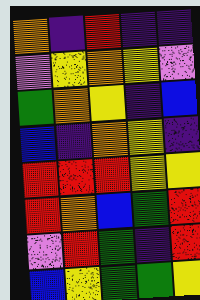[["orange", "indigo", "red", "indigo", "indigo"], ["violet", "yellow", "orange", "yellow", "violet"], ["green", "orange", "yellow", "indigo", "blue"], ["blue", "indigo", "orange", "yellow", "indigo"], ["red", "red", "red", "yellow", "yellow"], ["red", "orange", "blue", "green", "red"], ["violet", "red", "green", "indigo", "red"], ["blue", "yellow", "green", "green", "yellow"]]